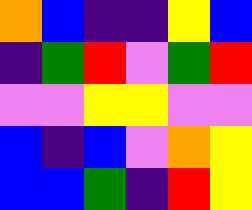[["orange", "blue", "indigo", "indigo", "yellow", "blue"], ["indigo", "green", "red", "violet", "green", "red"], ["violet", "violet", "yellow", "yellow", "violet", "violet"], ["blue", "indigo", "blue", "violet", "orange", "yellow"], ["blue", "blue", "green", "indigo", "red", "yellow"]]